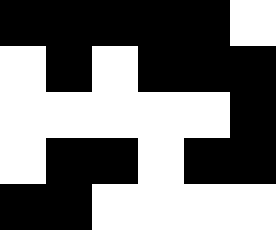[["black", "black", "black", "black", "black", "white"], ["white", "black", "white", "black", "black", "black"], ["white", "white", "white", "white", "white", "black"], ["white", "black", "black", "white", "black", "black"], ["black", "black", "white", "white", "white", "white"]]